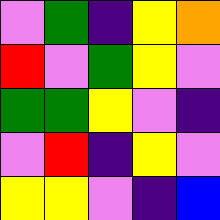[["violet", "green", "indigo", "yellow", "orange"], ["red", "violet", "green", "yellow", "violet"], ["green", "green", "yellow", "violet", "indigo"], ["violet", "red", "indigo", "yellow", "violet"], ["yellow", "yellow", "violet", "indigo", "blue"]]